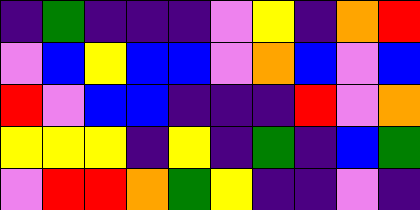[["indigo", "green", "indigo", "indigo", "indigo", "violet", "yellow", "indigo", "orange", "red"], ["violet", "blue", "yellow", "blue", "blue", "violet", "orange", "blue", "violet", "blue"], ["red", "violet", "blue", "blue", "indigo", "indigo", "indigo", "red", "violet", "orange"], ["yellow", "yellow", "yellow", "indigo", "yellow", "indigo", "green", "indigo", "blue", "green"], ["violet", "red", "red", "orange", "green", "yellow", "indigo", "indigo", "violet", "indigo"]]